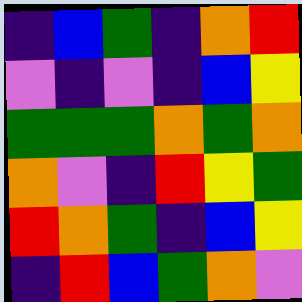[["indigo", "blue", "green", "indigo", "orange", "red"], ["violet", "indigo", "violet", "indigo", "blue", "yellow"], ["green", "green", "green", "orange", "green", "orange"], ["orange", "violet", "indigo", "red", "yellow", "green"], ["red", "orange", "green", "indigo", "blue", "yellow"], ["indigo", "red", "blue", "green", "orange", "violet"]]